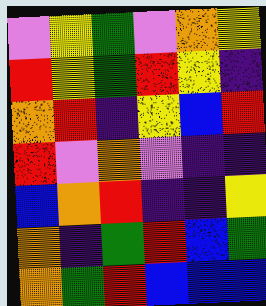[["violet", "yellow", "green", "violet", "orange", "yellow"], ["red", "yellow", "green", "red", "yellow", "indigo"], ["orange", "red", "indigo", "yellow", "blue", "red"], ["red", "violet", "orange", "violet", "indigo", "indigo"], ["blue", "orange", "red", "indigo", "indigo", "yellow"], ["orange", "indigo", "green", "red", "blue", "green"], ["orange", "green", "red", "blue", "blue", "blue"]]